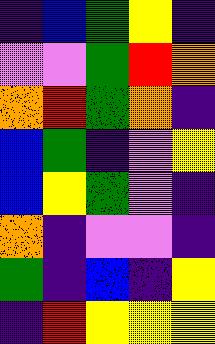[["indigo", "blue", "green", "yellow", "indigo"], ["violet", "violet", "green", "red", "orange"], ["orange", "red", "green", "orange", "indigo"], ["blue", "green", "indigo", "violet", "yellow"], ["blue", "yellow", "green", "violet", "indigo"], ["orange", "indigo", "violet", "violet", "indigo"], ["green", "indigo", "blue", "indigo", "yellow"], ["indigo", "red", "yellow", "yellow", "yellow"]]